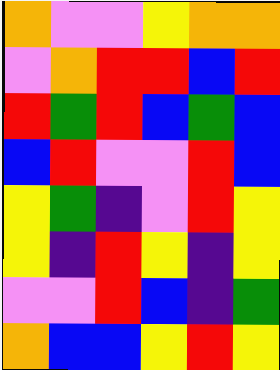[["orange", "violet", "violet", "yellow", "orange", "orange"], ["violet", "orange", "red", "red", "blue", "red"], ["red", "green", "red", "blue", "green", "blue"], ["blue", "red", "violet", "violet", "red", "blue"], ["yellow", "green", "indigo", "violet", "red", "yellow"], ["yellow", "indigo", "red", "yellow", "indigo", "yellow"], ["violet", "violet", "red", "blue", "indigo", "green"], ["orange", "blue", "blue", "yellow", "red", "yellow"]]